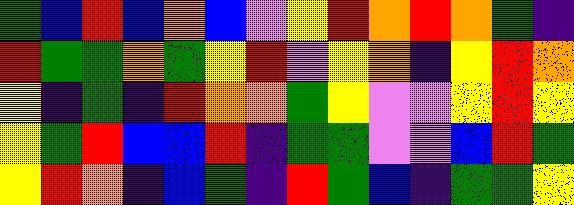[["green", "blue", "red", "blue", "orange", "blue", "violet", "yellow", "red", "orange", "red", "orange", "green", "indigo"], ["red", "green", "green", "orange", "green", "yellow", "red", "violet", "yellow", "orange", "indigo", "yellow", "red", "orange"], ["yellow", "indigo", "green", "indigo", "red", "orange", "orange", "green", "yellow", "violet", "violet", "yellow", "red", "yellow"], ["yellow", "green", "red", "blue", "blue", "red", "indigo", "green", "green", "violet", "violet", "blue", "red", "green"], ["yellow", "red", "orange", "indigo", "blue", "green", "indigo", "red", "green", "blue", "indigo", "green", "green", "yellow"]]